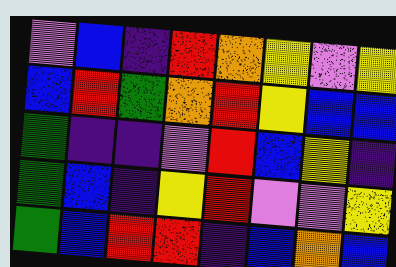[["violet", "blue", "indigo", "red", "orange", "yellow", "violet", "yellow"], ["blue", "red", "green", "orange", "red", "yellow", "blue", "blue"], ["green", "indigo", "indigo", "violet", "red", "blue", "yellow", "indigo"], ["green", "blue", "indigo", "yellow", "red", "violet", "violet", "yellow"], ["green", "blue", "red", "red", "indigo", "blue", "orange", "blue"]]